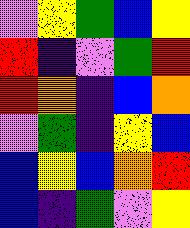[["violet", "yellow", "green", "blue", "yellow"], ["red", "indigo", "violet", "green", "red"], ["red", "orange", "indigo", "blue", "orange"], ["violet", "green", "indigo", "yellow", "blue"], ["blue", "yellow", "blue", "orange", "red"], ["blue", "indigo", "green", "violet", "yellow"]]